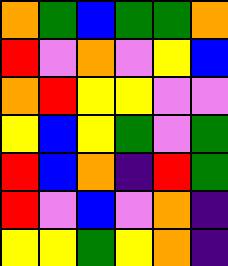[["orange", "green", "blue", "green", "green", "orange"], ["red", "violet", "orange", "violet", "yellow", "blue"], ["orange", "red", "yellow", "yellow", "violet", "violet"], ["yellow", "blue", "yellow", "green", "violet", "green"], ["red", "blue", "orange", "indigo", "red", "green"], ["red", "violet", "blue", "violet", "orange", "indigo"], ["yellow", "yellow", "green", "yellow", "orange", "indigo"]]